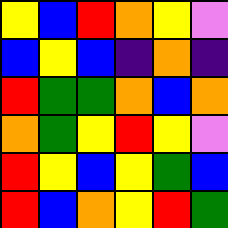[["yellow", "blue", "red", "orange", "yellow", "violet"], ["blue", "yellow", "blue", "indigo", "orange", "indigo"], ["red", "green", "green", "orange", "blue", "orange"], ["orange", "green", "yellow", "red", "yellow", "violet"], ["red", "yellow", "blue", "yellow", "green", "blue"], ["red", "blue", "orange", "yellow", "red", "green"]]